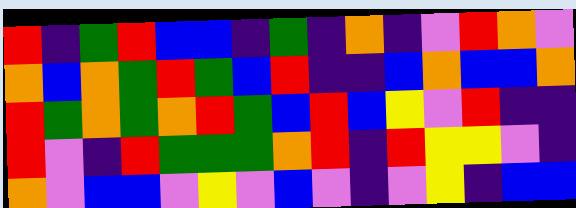[["red", "indigo", "green", "red", "blue", "blue", "indigo", "green", "indigo", "orange", "indigo", "violet", "red", "orange", "violet"], ["orange", "blue", "orange", "green", "red", "green", "blue", "red", "indigo", "indigo", "blue", "orange", "blue", "blue", "orange"], ["red", "green", "orange", "green", "orange", "red", "green", "blue", "red", "blue", "yellow", "violet", "red", "indigo", "indigo"], ["red", "violet", "indigo", "red", "green", "green", "green", "orange", "red", "indigo", "red", "yellow", "yellow", "violet", "indigo"], ["orange", "violet", "blue", "blue", "violet", "yellow", "violet", "blue", "violet", "indigo", "violet", "yellow", "indigo", "blue", "blue"]]